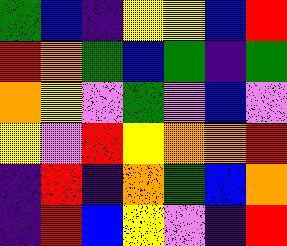[["green", "blue", "indigo", "yellow", "yellow", "blue", "red"], ["red", "orange", "green", "blue", "green", "indigo", "green"], ["orange", "yellow", "violet", "green", "violet", "blue", "violet"], ["yellow", "violet", "red", "yellow", "orange", "orange", "red"], ["indigo", "red", "indigo", "orange", "green", "blue", "orange"], ["indigo", "red", "blue", "yellow", "violet", "indigo", "red"]]